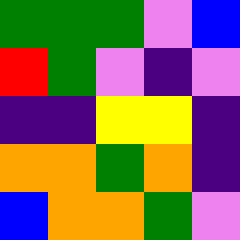[["green", "green", "green", "violet", "blue"], ["red", "green", "violet", "indigo", "violet"], ["indigo", "indigo", "yellow", "yellow", "indigo"], ["orange", "orange", "green", "orange", "indigo"], ["blue", "orange", "orange", "green", "violet"]]